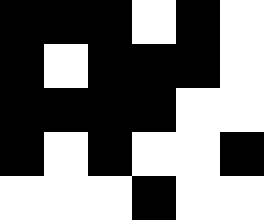[["black", "black", "black", "white", "black", "white"], ["black", "white", "black", "black", "black", "white"], ["black", "black", "black", "black", "white", "white"], ["black", "white", "black", "white", "white", "black"], ["white", "white", "white", "black", "white", "white"]]